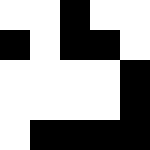[["white", "white", "black", "white", "white"], ["black", "white", "black", "black", "white"], ["white", "white", "white", "white", "black"], ["white", "white", "white", "white", "black"], ["white", "black", "black", "black", "black"]]